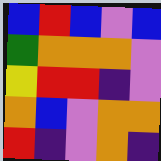[["blue", "red", "blue", "violet", "blue"], ["green", "orange", "orange", "orange", "violet"], ["yellow", "red", "red", "indigo", "violet"], ["orange", "blue", "violet", "orange", "orange"], ["red", "indigo", "violet", "orange", "indigo"]]